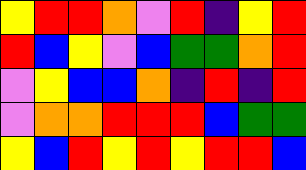[["yellow", "red", "red", "orange", "violet", "red", "indigo", "yellow", "red"], ["red", "blue", "yellow", "violet", "blue", "green", "green", "orange", "red"], ["violet", "yellow", "blue", "blue", "orange", "indigo", "red", "indigo", "red"], ["violet", "orange", "orange", "red", "red", "red", "blue", "green", "green"], ["yellow", "blue", "red", "yellow", "red", "yellow", "red", "red", "blue"]]